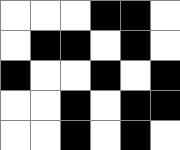[["white", "white", "white", "black", "black", "white"], ["white", "black", "black", "white", "black", "white"], ["black", "white", "white", "black", "white", "black"], ["white", "white", "black", "white", "black", "black"], ["white", "white", "black", "white", "black", "white"]]